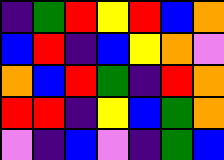[["indigo", "green", "red", "yellow", "red", "blue", "orange"], ["blue", "red", "indigo", "blue", "yellow", "orange", "violet"], ["orange", "blue", "red", "green", "indigo", "red", "orange"], ["red", "red", "indigo", "yellow", "blue", "green", "orange"], ["violet", "indigo", "blue", "violet", "indigo", "green", "blue"]]